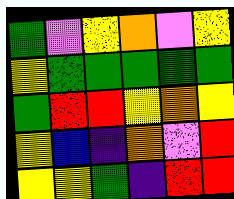[["green", "violet", "yellow", "orange", "violet", "yellow"], ["yellow", "green", "green", "green", "green", "green"], ["green", "red", "red", "yellow", "orange", "yellow"], ["yellow", "blue", "indigo", "orange", "violet", "red"], ["yellow", "yellow", "green", "indigo", "red", "red"]]